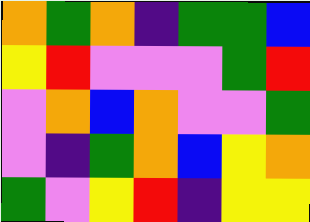[["orange", "green", "orange", "indigo", "green", "green", "blue"], ["yellow", "red", "violet", "violet", "violet", "green", "red"], ["violet", "orange", "blue", "orange", "violet", "violet", "green"], ["violet", "indigo", "green", "orange", "blue", "yellow", "orange"], ["green", "violet", "yellow", "red", "indigo", "yellow", "yellow"]]